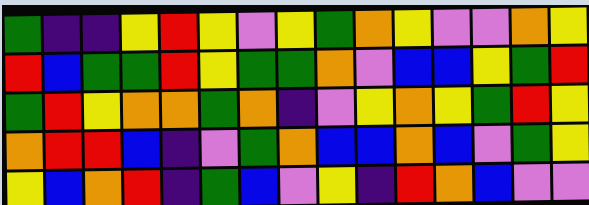[["green", "indigo", "indigo", "yellow", "red", "yellow", "violet", "yellow", "green", "orange", "yellow", "violet", "violet", "orange", "yellow"], ["red", "blue", "green", "green", "red", "yellow", "green", "green", "orange", "violet", "blue", "blue", "yellow", "green", "red"], ["green", "red", "yellow", "orange", "orange", "green", "orange", "indigo", "violet", "yellow", "orange", "yellow", "green", "red", "yellow"], ["orange", "red", "red", "blue", "indigo", "violet", "green", "orange", "blue", "blue", "orange", "blue", "violet", "green", "yellow"], ["yellow", "blue", "orange", "red", "indigo", "green", "blue", "violet", "yellow", "indigo", "red", "orange", "blue", "violet", "violet"]]